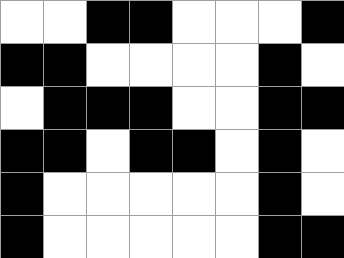[["white", "white", "black", "black", "white", "white", "white", "black"], ["black", "black", "white", "white", "white", "white", "black", "white"], ["white", "black", "black", "black", "white", "white", "black", "black"], ["black", "black", "white", "black", "black", "white", "black", "white"], ["black", "white", "white", "white", "white", "white", "black", "white"], ["black", "white", "white", "white", "white", "white", "black", "black"]]